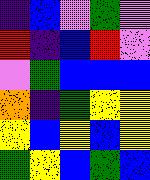[["indigo", "blue", "violet", "green", "violet"], ["red", "indigo", "blue", "red", "violet"], ["violet", "green", "blue", "blue", "blue"], ["orange", "indigo", "green", "yellow", "yellow"], ["yellow", "blue", "yellow", "blue", "yellow"], ["green", "yellow", "blue", "green", "blue"]]